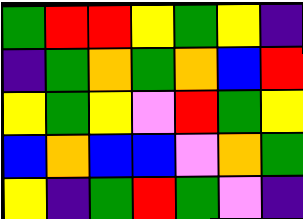[["green", "red", "red", "yellow", "green", "yellow", "indigo"], ["indigo", "green", "orange", "green", "orange", "blue", "red"], ["yellow", "green", "yellow", "violet", "red", "green", "yellow"], ["blue", "orange", "blue", "blue", "violet", "orange", "green"], ["yellow", "indigo", "green", "red", "green", "violet", "indigo"]]